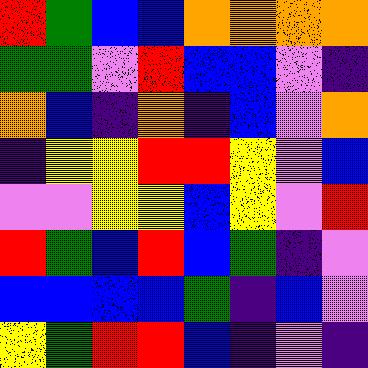[["red", "green", "blue", "blue", "orange", "orange", "orange", "orange"], ["green", "green", "violet", "red", "blue", "blue", "violet", "indigo"], ["orange", "blue", "indigo", "orange", "indigo", "blue", "violet", "orange"], ["indigo", "yellow", "yellow", "red", "red", "yellow", "violet", "blue"], ["violet", "violet", "yellow", "yellow", "blue", "yellow", "violet", "red"], ["red", "green", "blue", "red", "blue", "green", "indigo", "violet"], ["blue", "blue", "blue", "blue", "green", "indigo", "blue", "violet"], ["yellow", "green", "red", "red", "blue", "indigo", "violet", "indigo"]]